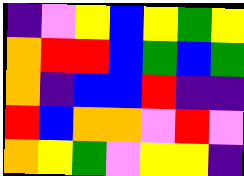[["indigo", "violet", "yellow", "blue", "yellow", "green", "yellow"], ["orange", "red", "red", "blue", "green", "blue", "green"], ["orange", "indigo", "blue", "blue", "red", "indigo", "indigo"], ["red", "blue", "orange", "orange", "violet", "red", "violet"], ["orange", "yellow", "green", "violet", "yellow", "yellow", "indigo"]]